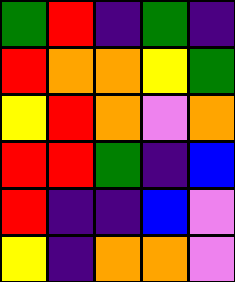[["green", "red", "indigo", "green", "indigo"], ["red", "orange", "orange", "yellow", "green"], ["yellow", "red", "orange", "violet", "orange"], ["red", "red", "green", "indigo", "blue"], ["red", "indigo", "indigo", "blue", "violet"], ["yellow", "indigo", "orange", "orange", "violet"]]